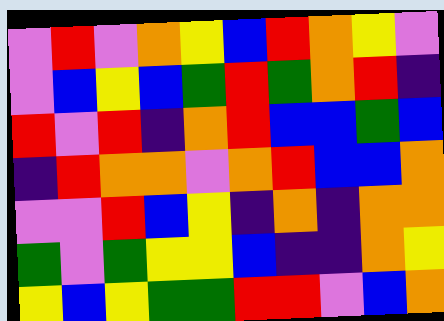[["violet", "red", "violet", "orange", "yellow", "blue", "red", "orange", "yellow", "violet"], ["violet", "blue", "yellow", "blue", "green", "red", "green", "orange", "red", "indigo"], ["red", "violet", "red", "indigo", "orange", "red", "blue", "blue", "green", "blue"], ["indigo", "red", "orange", "orange", "violet", "orange", "red", "blue", "blue", "orange"], ["violet", "violet", "red", "blue", "yellow", "indigo", "orange", "indigo", "orange", "orange"], ["green", "violet", "green", "yellow", "yellow", "blue", "indigo", "indigo", "orange", "yellow"], ["yellow", "blue", "yellow", "green", "green", "red", "red", "violet", "blue", "orange"]]